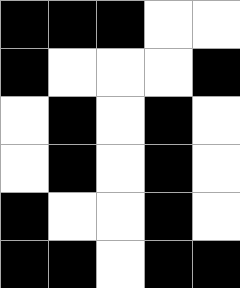[["black", "black", "black", "white", "white"], ["black", "white", "white", "white", "black"], ["white", "black", "white", "black", "white"], ["white", "black", "white", "black", "white"], ["black", "white", "white", "black", "white"], ["black", "black", "white", "black", "black"]]